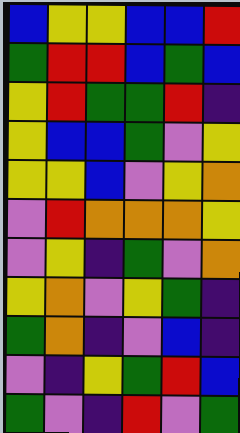[["blue", "yellow", "yellow", "blue", "blue", "red"], ["green", "red", "red", "blue", "green", "blue"], ["yellow", "red", "green", "green", "red", "indigo"], ["yellow", "blue", "blue", "green", "violet", "yellow"], ["yellow", "yellow", "blue", "violet", "yellow", "orange"], ["violet", "red", "orange", "orange", "orange", "yellow"], ["violet", "yellow", "indigo", "green", "violet", "orange"], ["yellow", "orange", "violet", "yellow", "green", "indigo"], ["green", "orange", "indigo", "violet", "blue", "indigo"], ["violet", "indigo", "yellow", "green", "red", "blue"], ["green", "violet", "indigo", "red", "violet", "green"]]